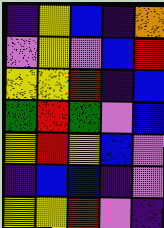[["indigo", "yellow", "blue", "indigo", "orange"], ["violet", "yellow", "violet", "blue", "red"], ["yellow", "yellow", "red", "indigo", "blue"], ["green", "red", "green", "violet", "blue"], ["yellow", "red", "yellow", "blue", "violet"], ["indigo", "blue", "blue", "indigo", "violet"], ["yellow", "yellow", "red", "violet", "indigo"]]